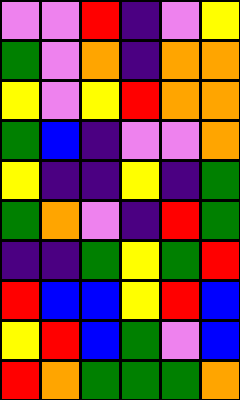[["violet", "violet", "red", "indigo", "violet", "yellow"], ["green", "violet", "orange", "indigo", "orange", "orange"], ["yellow", "violet", "yellow", "red", "orange", "orange"], ["green", "blue", "indigo", "violet", "violet", "orange"], ["yellow", "indigo", "indigo", "yellow", "indigo", "green"], ["green", "orange", "violet", "indigo", "red", "green"], ["indigo", "indigo", "green", "yellow", "green", "red"], ["red", "blue", "blue", "yellow", "red", "blue"], ["yellow", "red", "blue", "green", "violet", "blue"], ["red", "orange", "green", "green", "green", "orange"]]